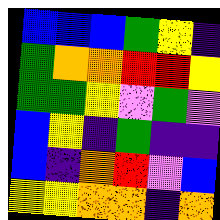[["blue", "blue", "blue", "green", "yellow", "indigo"], ["green", "orange", "orange", "red", "red", "yellow"], ["green", "green", "yellow", "violet", "green", "violet"], ["blue", "yellow", "indigo", "green", "indigo", "indigo"], ["blue", "indigo", "orange", "red", "violet", "blue"], ["yellow", "yellow", "orange", "orange", "indigo", "orange"]]